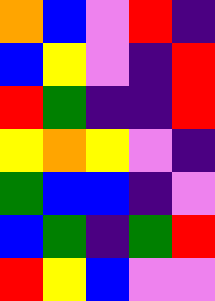[["orange", "blue", "violet", "red", "indigo"], ["blue", "yellow", "violet", "indigo", "red"], ["red", "green", "indigo", "indigo", "red"], ["yellow", "orange", "yellow", "violet", "indigo"], ["green", "blue", "blue", "indigo", "violet"], ["blue", "green", "indigo", "green", "red"], ["red", "yellow", "blue", "violet", "violet"]]